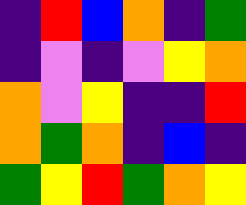[["indigo", "red", "blue", "orange", "indigo", "green"], ["indigo", "violet", "indigo", "violet", "yellow", "orange"], ["orange", "violet", "yellow", "indigo", "indigo", "red"], ["orange", "green", "orange", "indigo", "blue", "indigo"], ["green", "yellow", "red", "green", "orange", "yellow"]]